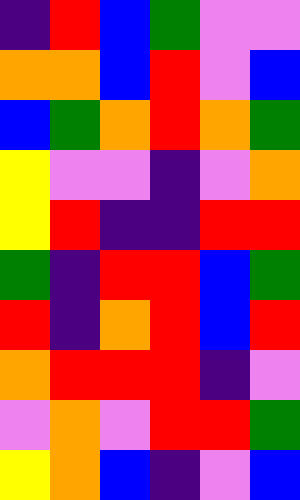[["indigo", "red", "blue", "green", "violet", "violet"], ["orange", "orange", "blue", "red", "violet", "blue"], ["blue", "green", "orange", "red", "orange", "green"], ["yellow", "violet", "violet", "indigo", "violet", "orange"], ["yellow", "red", "indigo", "indigo", "red", "red"], ["green", "indigo", "red", "red", "blue", "green"], ["red", "indigo", "orange", "red", "blue", "red"], ["orange", "red", "red", "red", "indigo", "violet"], ["violet", "orange", "violet", "red", "red", "green"], ["yellow", "orange", "blue", "indigo", "violet", "blue"]]